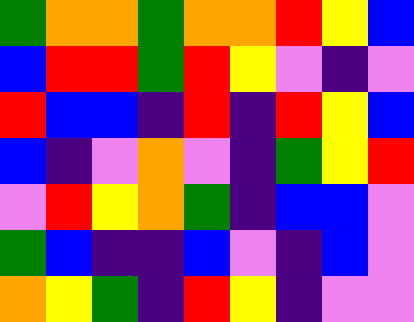[["green", "orange", "orange", "green", "orange", "orange", "red", "yellow", "blue"], ["blue", "red", "red", "green", "red", "yellow", "violet", "indigo", "violet"], ["red", "blue", "blue", "indigo", "red", "indigo", "red", "yellow", "blue"], ["blue", "indigo", "violet", "orange", "violet", "indigo", "green", "yellow", "red"], ["violet", "red", "yellow", "orange", "green", "indigo", "blue", "blue", "violet"], ["green", "blue", "indigo", "indigo", "blue", "violet", "indigo", "blue", "violet"], ["orange", "yellow", "green", "indigo", "red", "yellow", "indigo", "violet", "violet"]]